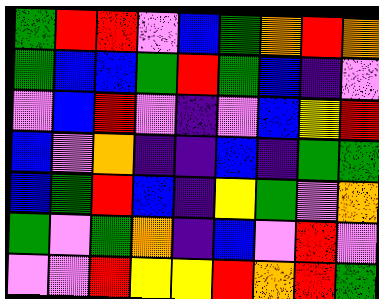[["green", "red", "red", "violet", "blue", "green", "orange", "red", "orange"], ["green", "blue", "blue", "green", "red", "green", "blue", "indigo", "violet"], ["violet", "blue", "red", "violet", "indigo", "violet", "blue", "yellow", "red"], ["blue", "violet", "orange", "indigo", "indigo", "blue", "indigo", "green", "green"], ["blue", "green", "red", "blue", "indigo", "yellow", "green", "violet", "orange"], ["green", "violet", "green", "orange", "indigo", "blue", "violet", "red", "violet"], ["violet", "violet", "red", "yellow", "yellow", "red", "orange", "red", "green"]]